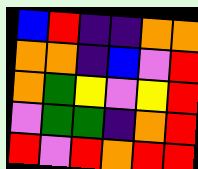[["blue", "red", "indigo", "indigo", "orange", "orange"], ["orange", "orange", "indigo", "blue", "violet", "red"], ["orange", "green", "yellow", "violet", "yellow", "red"], ["violet", "green", "green", "indigo", "orange", "red"], ["red", "violet", "red", "orange", "red", "red"]]